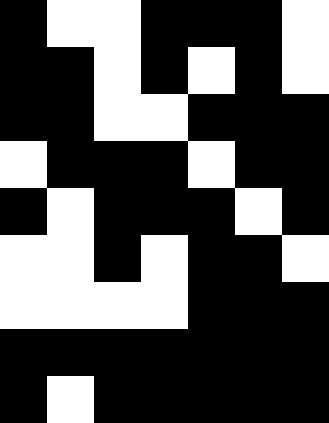[["black", "white", "white", "black", "black", "black", "white"], ["black", "black", "white", "black", "white", "black", "white"], ["black", "black", "white", "white", "black", "black", "black"], ["white", "black", "black", "black", "white", "black", "black"], ["black", "white", "black", "black", "black", "white", "black"], ["white", "white", "black", "white", "black", "black", "white"], ["white", "white", "white", "white", "black", "black", "black"], ["black", "black", "black", "black", "black", "black", "black"], ["black", "white", "black", "black", "black", "black", "black"]]